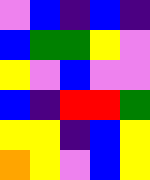[["violet", "blue", "indigo", "blue", "indigo"], ["blue", "green", "green", "yellow", "violet"], ["yellow", "violet", "blue", "violet", "violet"], ["blue", "indigo", "red", "red", "green"], ["yellow", "yellow", "indigo", "blue", "yellow"], ["orange", "yellow", "violet", "blue", "yellow"]]